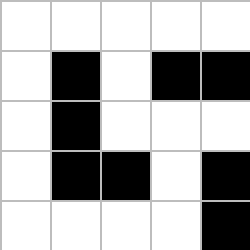[["white", "white", "white", "white", "white"], ["white", "black", "white", "black", "black"], ["white", "black", "white", "white", "white"], ["white", "black", "black", "white", "black"], ["white", "white", "white", "white", "black"]]